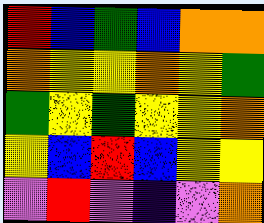[["red", "blue", "green", "blue", "orange", "orange"], ["orange", "yellow", "yellow", "orange", "yellow", "green"], ["green", "yellow", "green", "yellow", "yellow", "orange"], ["yellow", "blue", "red", "blue", "yellow", "yellow"], ["violet", "red", "violet", "indigo", "violet", "orange"]]